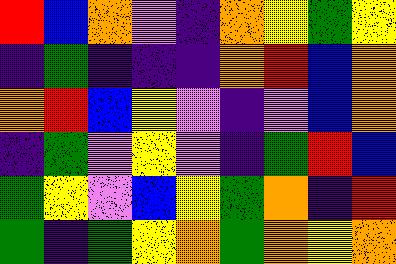[["red", "blue", "orange", "violet", "indigo", "orange", "yellow", "green", "yellow"], ["indigo", "green", "indigo", "indigo", "indigo", "orange", "red", "blue", "orange"], ["orange", "red", "blue", "yellow", "violet", "indigo", "violet", "blue", "orange"], ["indigo", "green", "violet", "yellow", "violet", "indigo", "green", "red", "blue"], ["green", "yellow", "violet", "blue", "yellow", "green", "orange", "indigo", "red"], ["green", "indigo", "green", "yellow", "orange", "green", "orange", "yellow", "orange"]]